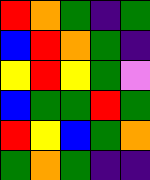[["red", "orange", "green", "indigo", "green"], ["blue", "red", "orange", "green", "indigo"], ["yellow", "red", "yellow", "green", "violet"], ["blue", "green", "green", "red", "green"], ["red", "yellow", "blue", "green", "orange"], ["green", "orange", "green", "indigo", "indigo"]]